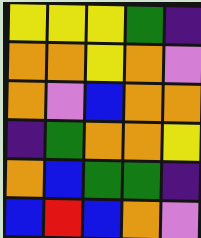[["yellow", "yellow", "yellow", "green", "indigo"], ["orange", "orange", "yellow", "orange", "violet"], ["orange", "violet", "blue", "orange", "orange"], ["indigo", "green", "orange", "orange", "yellow"], ["orange", "blue", "green", "green", "indigo"], ["blue", "red", "blue", "orange", "violet"]]